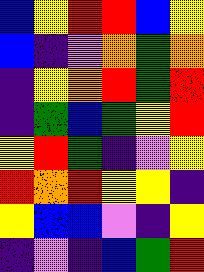[["blue", "yellow", "red", "red", "blue", "yellow"], ["blue", "indigo", "violet", "orange", "green", "orange"], ["indigo", "yellow", "orange", "red", "green", "red"], ["indigo", "green", "blue", "green", "yellow", "red"], ["yellow", "red", "green", "indigo", "violet", "yellow"], ["red", "orange", "red", "yellow", "yellow", "indigo"], ["yellow", "blue", "blue", "violet", "indigo", "yellow"], ["indigo", "violet", "indigo", "blue", "green", "red"]]